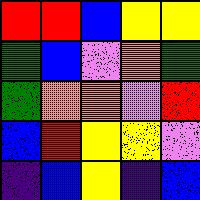[["red", "red", "blue", "yellow", "yellow"], ["green", "blue", "violet", "orange", "green"], ["green", "orange", "orange", "violet", "red"], ["blue", "red", "yellow", "yellow", "violet"], ["indigo", "blue", "yellow", "indigo", "blue"]]